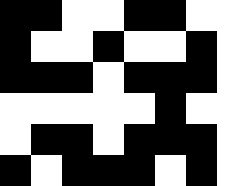[["black", "black", "white", "white", "black", "black", "white", "white"], ["black", "white", "white", "black", "white", "white", "black", "white"], ["black", "black", "black", "white", "black", "black", "black", "white"], ["white", "white", "white", "white", "white", "black", "white", "white"], ["white", "black", "black", "white", "black", "black", "black", "white"], ["black", "white", "black", "black", "black", "white", "black", "white"]]